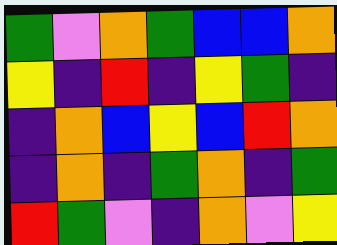[["green", "violet", "orange", "green", "blue", "blue", "orange"], ["yellow", "indigo", "red", "indigo", "yellow", "green", "indigo"], ["indigo", "orange", "blue", "yellow", "blue", "red", "orange"], ["indigo", "orange", "indigo", "green", "orange", "indigo", "green"], ["red", "green", "violet", "indigo", "orange", "violet", "yellow"]]